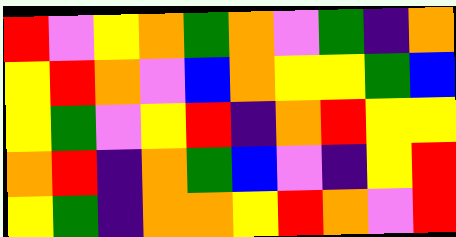[["red", "violet", "yellow", "orange", "green", "orange", "violet", "green", "indigo", "orange"], ["yellow", "red", "orange", "violet", "blue", "orange", "yellow", "yellow", "green", "blue"], ["yellow", "green", "violet", "yellow", "red", "indigo", "orange", "red", "yellow", "yellow"], ["orange", "red", "indigo", "orange", "green", "blue", "violet", "indigo", "yellow", "red"], ["yellow", "green", "indigo", "orange", "orange", "yellow", "red", "orange", "violet", "red"]]